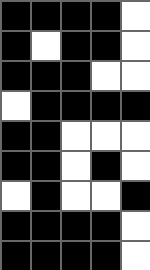[["black", "black", "black", "black", "white"], ["black", "white", "black", "black", "white"], ["black", "black", "black", "white", "white"], ["white", "black", "black", "black", "black"], ["black", "black", "white", "white", "white"], ["black", "black", "white", "black", "white"], ["white", "black", "white", "white", "black"], ["black", "black", "black", "black", "white"], ["black", "black", "black", "black", "white"]]